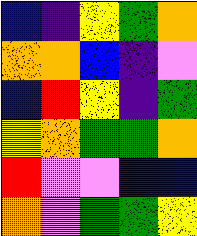[["blue", "indigo", "yellow", "green", "orange"], ["orange", "orange", "blue", "indigo", "violet"], ["blue", "red", "yellow", "indigo", "green"], ["yellow", "orange", "green", "green", "orange"], ["red", "violet", "violet", "blue", "blue"], ["orange", "violet", "green", "green", "yellow"]]